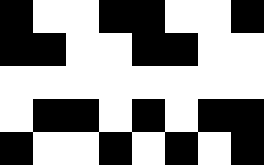[["black", "white", "white", "black", "black", "white", "white", "black"], ["black", "black", "white", "white", "black", "black", "white", "white"], ["white", "white", "white", "white", "white", "white", "white", "white"], ["white", "black", "black", "white", "black", "white", "black", "black"], ["black", "white", "white", "black", "white", "black", "white", "black"]]